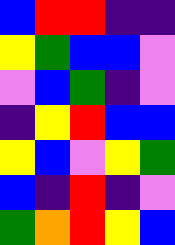[["blue", "red", "red", "indigo", "indigo"], ["yellow", "green", "blue", "blue", "violet"], ["violet", "blue", "green", "indigo", "violet"], ["indigo", "yellow", "red", "blue", "blue"], ["yellow", "blue", "violet", "yellow", "green"], ["blue", "indigo", "red", "indigo", "violet"], ["green", "orange", "red", "yellow", "blue"]]